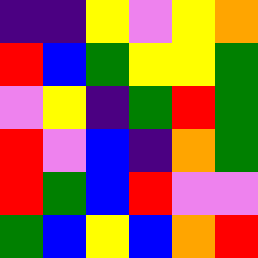[["indigo", "indigo", "yellow", "violet", "yellow", "orange"], ["red", "blue", "green", "yellow", "yellow", "green"], ["violet", "yellow", "indigo", "green", "red", "green"], ["red", "violet", "blue", "indigo", "orange", "green"], ["red", "green", "blue", "red", "violet", "violet"], ["green", "blue", "yellow", "blue", "orange", "red"]]